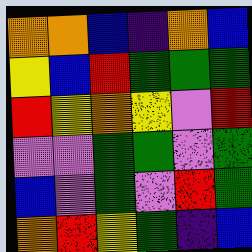[["orange", "orange", "blue", "indigo", "orange", "blue"], ["yellow", "blue", "red", "green", "green", "green"], ["red", "yellow", "orange", "yellow", "violet", "red"], ["violet", "violet", "green", "green", "violet", "green"], ["blue", "violet", "green", "violet", "red", "green"], ["orange", "red", "yellow", "green", "indigo", "blue"]]